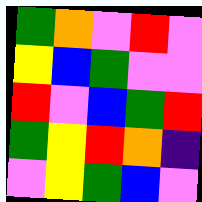[["green", "orange", "violet", "red", "violet"], ["yellow", "blue", "green", "violet", "violet"], ["red", "violet", "blue", "green", "red"], ["green", "yellow", "red", "orange", "indigo"], ["violet", "yellow", "green", "blue", "violet"]]